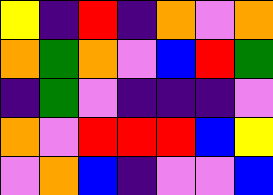[["yellow", "indigo", "red", "indigo", "orange", "violet", "orange"], ["orange", "green", "orange", "violet", "blue", "red", "green"], ["indigo", "green", "violet", "indigo", "indigo", "indigo", "violet"], ["orange", "violet", "red", "red", "red", "blue", "yellow"], ["violet", "orange", "blue", "indigo", "violet", "violet", "blue"]]